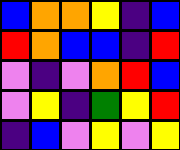[["blue", "orange", "orange", "yellow", "indigo", "blue"], ["red", "orange", "blue", "blue", "indigo", "red"], ["violet", "indigo", "violet", "orange", "red", "blue"], ["violet", "yellow", "indigo", "green", "yellow", "red"], ["indigo", "blue", "violet", "yellow", "violet", "yellow"]]